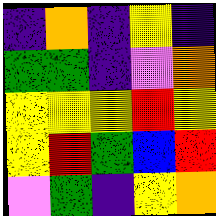[["indigo", "orange", "indigo", "yellow", "indigo"], ["green", "green", "indigo", "violet", "orange"], ["yellow", "yellow", "yellow", "red", "yellow"], ["yellow", "red", "green", "blue", "red"], ["violet", "green", "indigo", "yellow", "orange"]]